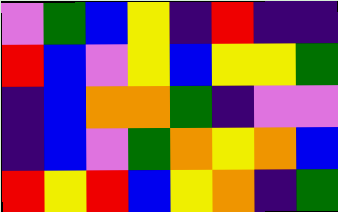[["violet", "green", "blue", "yellow", "indigo", "red", "indigo", "indigo"], ["red", "blue", "violet", "yellow", "blue", "yellow", "yellow", "green"], ["indigo", "blue", "orange", "orange", "green", "indigo", "violet", "violet"], ["indigo", "blue", "violet", "green", "orange", "yellow", "orange", "blue"], ["red", "yellow", "red", "blue", "yellow", "orange", "indigo", "green"]]